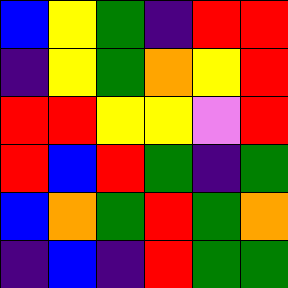[["blue", "yellow", "green", "indigo", "red", "red"], ["indigo", "yellow", "green", "orange", "yellow", "red"], ["red", "red", "yellow", "yellow", "violet", "red"], ["red", "blue", "red", "green", "indigo", "green"], ["blue", "orange", "green", "red", "green", "orange"], ["indigo", "blue", "indigo", "red", "green", "green"]]